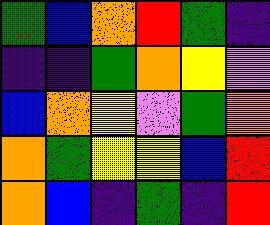[["green", "blue", "orange", "red", "green", "indigo"], ["indigo", "indigo", "green", "orange", "yellow", "violet"], ["blue", "orange", "yellow", "violet", "green", "orange"], ["orange", "green", "yellow", "yellow", "blue", "red"], ["orange", "blue", "indigo", "green", "indigo", "red"]]